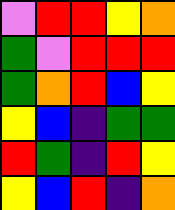[["violet", "red", "red", "yellow", "orange"], ["green", "violet", "red", "red", "red"], ["green", "orange", "red", "blue", "yellow"], ["yellow", "blue", "indigo", "green", "green"], ["red", "green", "indigo", "red", "yellow"], ["yellow", "blue", "red", "indigo", "orange"]]